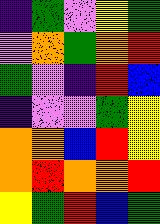[["indigo", "green", "violet", "yellow", "green"], ["violet", "orange", "green", "orange", "red"], ["green", "violet", "indigo", "red", "blue"], ["indigo", "violet", "violet", "green", "yellow"], ["orange", "orange", "blue", "red", "yellow"], ["orange", "red", "orange", "orange", "red"], ["yellow", "green", "red", "blue", "green"]]